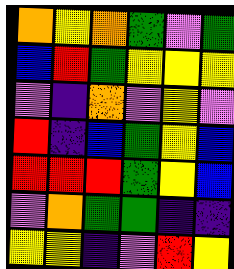[["orange", "yellow", "orange", "green", "violet", "green"], ["blue", "red", "green", "yellow", "yellow", "yellow"], ["violet", "indigo", "orange", "violet", "yellow", "violet"], ["red", "indigo", "blue", "green", "yellow", "blue"], ["red", "red", "red", "green", "yellow", "blue"], ["violet", "orange", "green", "green", "indigo", "indigo"], ["yellow", "yellow", "indigo", "violet", "red", "yellow"]]